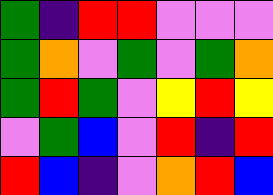[["green", "indigo", "red", "red", "violet", "violet", "violet"], ["green", "orange", "violet", "green", "violet", "green", "orange"], ["green", "red", "green", "violet", "yellow", "red", "yellow"], ["violet", "green", "blue", "violet", "red", "indigo", "red"], ["red", "blue", "indigo", "violet", "orange", "red", "blue"]]